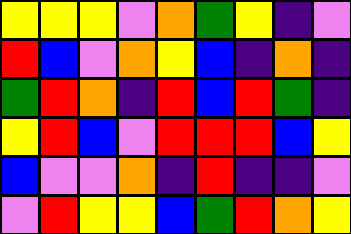[["yellow", "yellow", "yellow", "violet", "orange", "green", "yellow", "indigo", "violet"], ["red", "blue", "violet", "orange", "yellow", "blue", "indigo", "orange", "indigo"], ["green", "red", "orange", "indigo", "red", "blue", "red", "green", "indigo"], ["yellow", "red", "blue", "violet", "red", "red", "red", "blue", "yellow"], ["blue", "violet", "violet", "orange", "indigo", "red", "indigo", "indigo", "violet"], ["violet", "red", "yellow", "yellow", "blue", "green", "red", "orange", "yellow"]]